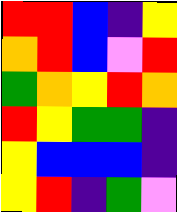[["red", "red", "blue", "indigo", "yellow"], ["orange", "red", "blue", "violet", "red"], ["green", "orange", "yellow", "red", "orange"], ["red", "yellow", "green", "green", "indigo"], ["yellow", "blue", "blue", "blue", "indigo"], ["yellow", "red", "indigo", "green", "violet"]]